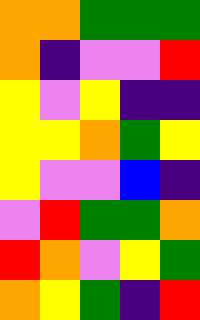[["orange", "orange", "green", "green", "green"], ["orange", "indigo", "violet", "violet", "red"], ["yellow", "violet", "yellow", "indigo", "indigo"], ["yellow", "yellow", "orange", "green", "yellow"], ["yellow", "violet", "violet", "blue", "indigo"], ["violet", "red", "green", "green", "orange"], ["red", "orange", "violet", "yellow", "green"], ["orange", "yellow", "green", "indigo", "red"]]